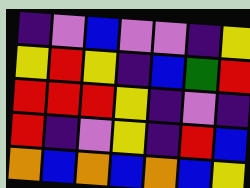[["indigo", "violet", "blue", "violet", "violet", "indigo", "yellow"], ["yellow", "red", "yellow", "indigo", "blue", "green", "red"], ["red", "red", "red", "yellow", "indigo", "violet", "indigo"], ["red", "indigo", "violet", "yellow", "indigo", "red", "blue"], ["orange", "blue", "orange", "blue", "orange", "blue", "yellow"]]